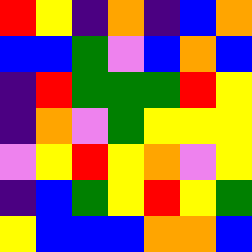[["red", "yellow", "indigo", "orange", "indigo", "blue", "orange"], ["blue", "blue", "green", "violet", "blue", "orange", "blue"], ["indigo", "red", "green", "green", "green", "red", "yellow"], ["indigo", "orange", "violet", "green", "yellow", "yellow", "yellow"], ["violet", "yellow", "red", "yellow", "orange", "violet", "yellow"], ["indigo", "blue", "green", "yellow", "red", "yellow", "green"], ["yellow", "blue", "blue", "blue", "orange", "orange", "blue"]]